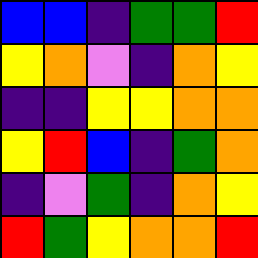[["blue", "blue", "indigo", "green", "green", "red"], ["yellow", "orange", "violet", "indigo", "orange", "yellow"], ["indigo", "indigo", "yellow", "yellow", "orange", "orange"], ["yellow", "red", "blue", "indigo", "green", "orange"], ["indigo", "violet", "green", "indigo", "orange", "yellow"], ["red", "green", "yellow", "orange", "orange", "red"]]